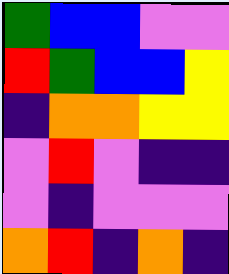[["green", "blue", "blue", "violet", "violet"], ["red", "green", "blue", "blue", "yellow"], ["indigo", "orange", "orange", "yellow", "yellow"], ["violet", "red", "violet", "indigo", "indigo"], ["violet", "indigo", "violet", "violet", "violet"], ["orange", "red", "indigo", "orange", "indigo"]]